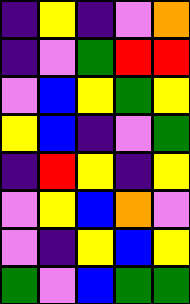[["indigo", "yellow", "indigo", "violet", "orange"], ["indigo", "violet", "green", "red", "red"], ["violet", "blue", "yellow", "green", "yellow"], ["yellow", "blue", "indigo", "violet", "green"], ["indigo", "red", "yellow", "indigo", "yellow"], ["violet", "yellow", "blue", "orange", "violet"], ["violet", "indigo", "yellow", "blue", "yellow"], ["green", "violet", "blue", "green", "green"]]